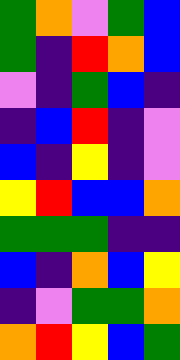[["green", "orange", "violet", "green", "blue"], ["green", "indigo", "red", "orange", "blue"], ["violet", "indigo", "green", "blue", "indigo"], ["indigo", "blue", "red", "indigo", "violet"], ["blue", "indigo", "yellow", "indigo", "violet"], ["yellow", "red", "blue", "blue", "orange"], ["green", "green", "green", "indigo", "indigo"], ["blue", "indigo", "orange", "blue", "yellow"], ["indigo", "violet", "green", "green", "orange"], ["orange", "red", "yellow", "blue", "green"]]